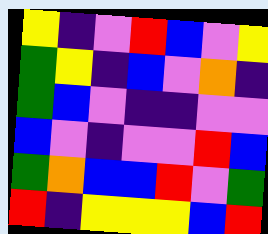[["yellow", "indigo", "violet", "red", "blue", "violet", "yellow"], ["green", "yellow", "indigo", "blue", "violet", "orange", "indigo"], ["green", "blue", "violet", "indigo", "indigo", "violet", "violet"], ["blue", "violet", "indigo", "violet", "violet", "red", "blue"], ["green", "orange", "blue", "blue", "red", "violet", "green"], ["red", "indigo", "yellow", "yellow", "yellow", "blue", "red"]]